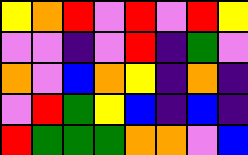[["yellow", "orange", "red", "violet", "red", "violet", "red", "yellow"], ["violet", "violet", "indigo", "violet", "red", "indigo", "green", "violet"], ["orange", "violet", "blue", "orange", "yellow", "indigo", "orange", "indigo"], ["violet", "red", "green", "yellow", "blue", "indigo", "blue", "indigo"], ["red", "green", "green", "green", "orange", "orange", "violet", "blue"]]